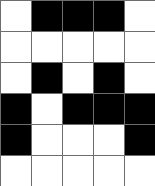[["white", "black", "black", "black", "white"], ["white", "white", "white", "white", "white"], ["white", "black", "white", "black", "white"], ["black", "white", "black", "black", "black"], ["black", "white", "white", "white", "black"], ["white", "white", "white", "white", "white"]]